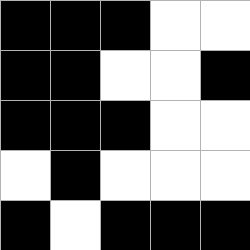[["black", "black", "black", "white", "white"], ["black", "black", "white", "white", "black"], ["black", "black", "black", "white", "white"], ["white", "black", "white", "white", "white"], ["black", "white", "black", "black", "black"]]